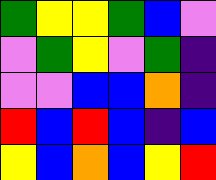[["green", "yellow", "yellow", "green", "blue", "violet"], ["violet", "green", "yellow", "violet", "green", "indigo"], ["violet", "violet", "blue", "blue", "orange", "indigo"], ["red", "blue", "red", "blue", "indigo", "blue"], ["yellow", "blue", "orange", "blue", "yellow", "red"]]